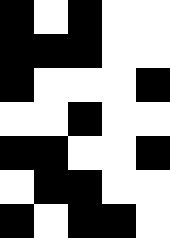[["black", "white", "black", "white", "white"], ["black", "black", "black", "white", "white"], ["black", "white", "white", "white", "black"], ["white", "white", "black", "white", "white"], ["black", "black", "white", "white", "black"], ["white", "black", "black", "white", "white"], ["black", "white", "black", "black", "white"]]